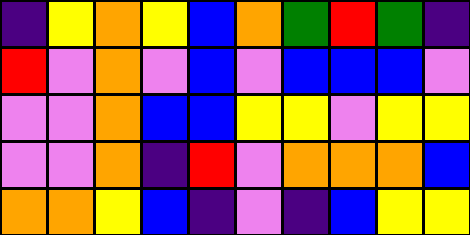[["indigo", "yellow", "orange", "yellow", "blue", "orange", "green", "red", "green", "indigo"], ["red", "violet", "orange", "violet", "blue", "violet", "blue", "blue", "blue", "violet"], ["violet", "violet", "orange", "blue", "blue", "yellow", "yellow", "violet", "yellow", "yellow"], ["violet", "violet", "orange", "indigo", "red", "violet", "orange", "orange", "orange", "blue"], ["orange", "orange", "yellow", "blue", "indigo", "violet", "indigo", "blue", "yellow", "yellow"]]